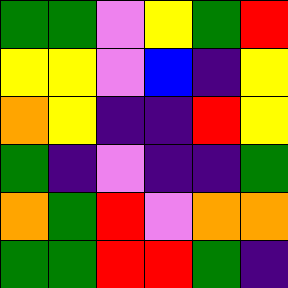[["green", "green", "violet", "yellow", "green", "red"], ["yellow", "yellow", "violet", "blue", "indigo", "yellow"], ["orange", "yellow", "indigo", "indigo", "red", "yellow"], ["green", "indigo", "violet", "indigo", "indigo", "green"], ["orange", "green", "red", "violet", "orange", "orange"], ["green", "green", "red", "red", "green", "indigo"]]